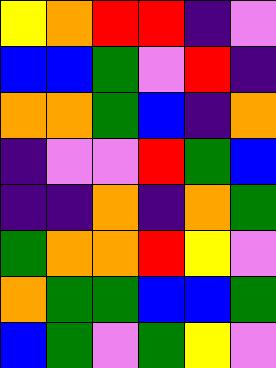[["yellow", "orange", "red", "red", "indigo", "violet"], ["blue", "blue", "green", "violet", "red", "indigo"], ["orange", "orange", "green", "blue", "indigo", "orange"], ["indigo", "violet", "violet", "red", "green", "blue"], ["indigo", "indigo", "orange", "indigo", "orange", "green"], ["green", "orange", "orange", "red", "yellow", "violet"], ["orange", "green", "green", "blue", "blue", "green"], ["blue", "green", "violet", "green", "yellow", "violet"]]